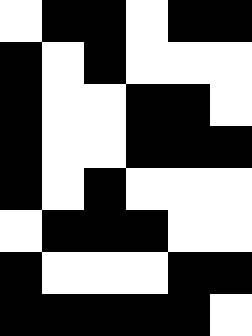[["white", "black", "black", "white", "black", "black"], ["black", "white", "black", "white", "white", "white"], ["black", "white", "white", "black", "black", "white"], ["black", "white", "white", "black", "black", "black"], ["black", "white", "black", "white", "white", "white"], ["white", "black", "black", "black", "white", "white"], ["black", "white", "white", "white", "black", "black"], ["black", "black", "black", "black", "black", "white"]]